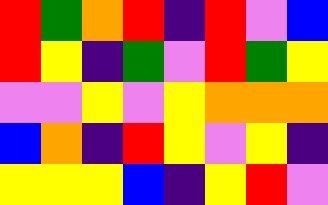[["red", "green", "orange", "red", "indigo", "red", "violet", "blue"], ["red", "yellow", "indigo", "green", "violet", "red", "green", "yellow"], ["violet", "violet", "yellow", "violet", "yellow", "orange", "orange", "orange"], ["blue", "orange", "indigo", "red", "yellow", "violet", "yellow", "indigo"], ["yellow", "yellow", "yellow", "blue", "indigo", "yellow", "red", "violet"]]